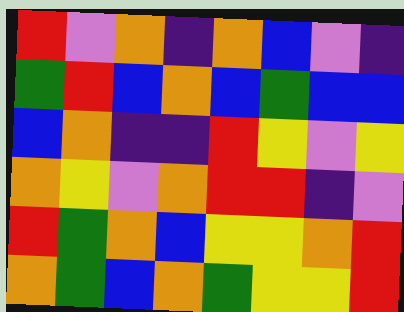[["red", "violet", "orange", "indigo", "orange", "blue", "violet", "indigo"], ["green", "red", "blue", "orange", "blue", "green", "blue", "blue"], ["blue", "orange", "indigo", "indigo", "red", "yellow", "violet", "yellow"], ["orange", "yellow", "violet", "orange", "red", "red", "indigo", "violet"], ["red", "green", "orange", "blue", "yellow", "yellow", "orange", "red"], ["orange", "green", "blue", "orange", "green", "yellow", "yellow", "red"]]